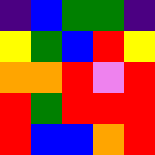[["indigo", "blue", "green", "green", "indigo"], ["yellow", "green", "blue", "red", "yellow"], ["orange", "orange", "red", "violet", "red"], ["red", "green", "red", "red", "red"], ["red", "blue", "blue", "orange", "red"]]